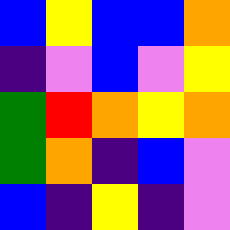[["blue", "yellow", "blue", "blue", "orange"], ["indigo", "violet", "blue", "violet", "yellow"], ["green", "red", "orange", "yellow", "orange"], ["green", "orange", "indigo", "blue", "violet"], ["blue", "indigo", "yellow", "indigo", "violet"]]